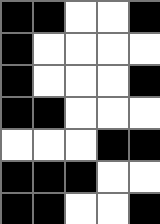[["black", "black", "white", "white", "black"], ["black", "white", "white", "white", "white"], ["black", "white", "white", "white", "black"], ["black", "black", "white", "white", "white"], ["white", "white", "white", "black", "black"], ["black", "black", "black", "white", "white"], ["black", "black", "white", "white", "black"]]